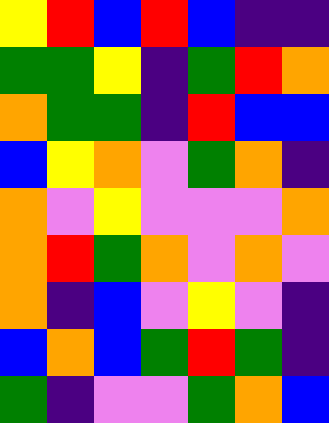[["yellow", "red", "blue", "red", "blue", "indigo", "indigo"], ["green", "green", "yellow", "indigo", "green", "red", "orange"], ["orange", "green", "green", "indigo", "red", "blue", "blue"], ["blue", "yellow", "orange", "violet", "green", "orange", "indigo"], ["orange", "violet", "yellow", "violet", "violet", "violet", "orange"], ["orange", "red", "green", "orange", "violet", "orange", "violet"], ["orange", "indigo", "blue", "violet", "yellow", "violet", "indigo"], ["blue", "orange", "blue", "green", "red", "green", "indigo"], ["green", "indigo", "violet", "violet", "green", "orange", "blue"]]